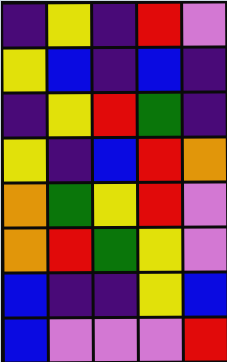[["indigo", "yellow", "indigo", "red", "violet"], ["yellow", "blue", "indigo", "blue", "indigo"], ["indigo", "yellow", "red", "green", "indigo"], ["yellow", "indigo", "blue", "red", "orange"], ["orange", "green", "yellow", "red", "violet"], ["orange", "red", "green", "yellow", "violet"], ["blue", "indigo", "indigo", "yellow", "blue"], ["blue", "violet", "violet", "violet", "red"]]